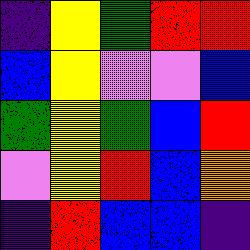[["indigo", "yellow", "green", "red", "red"], ["blue", "yellow", "violet", "violet", "blue"], ["green", "yellow", "green", "blue", "red"], ["violet", "yellow", "red", "blue", "orange"], ["indigo", "red", "blue", "blue", "indigo"]]